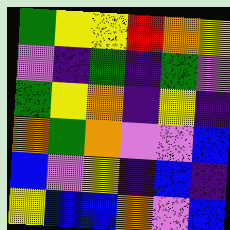[["green", "yellow", "yellow", "red", "orange", "yellow"], ["violet", "indigo", "green", "indigo", "green", "violet"], ["green", "yellow", "orange", "indigo", "yellow", "indigo"], ["orange", "green", "orange", "violet", "violet", "blue"], ["blue", "violet", "yellow", "indigo", "blue", "indigo"], ["yellow", "blue", "blue", "orange", "violet", "blue"]]